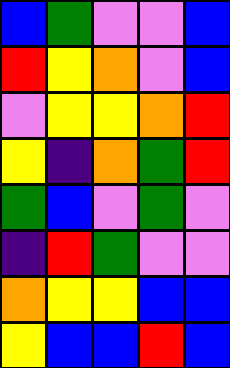[["blue", "green", "violet", "violet", "blue"], ["red", "yellow", "orange", "violet", "blue"], ["violet", "yellow", "yellow", "orange", "red"], ["yellow", "indigo", "orange", "green", "red"], ["green", "blue", "violet", "green", "violet"], ["indigo", "red", "green", "violet", "violet"], ["orange", "yellow", "yellow", "blue", "blue"], ["yellow", "blue", "blue", "red", "blue"]]